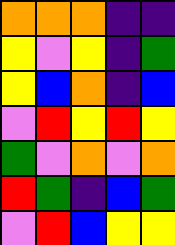[["orange", "orange", "orange", "indigo", "indigo"], ["yellow", "violet", "yellow", "indigo", "green"], ["yellow", "blue", "orange", "indigo", "blue"], ["violet", "red", "yellow", "red", "yellow"], ["green", "violet", "orange", "violet", "orange"], ["red", "green", "indigo", "blue", "green"], ["violet", "red", "blue", "yellow", "yellow"]]